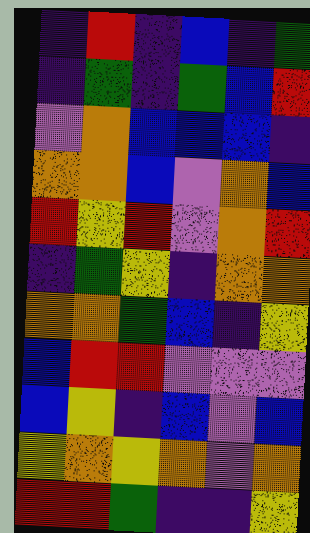[["indigo", "red", "indigo", "blue", "indigo", "green"], ["indigo", "green", "indigo", "green", "blue", "red"], ["violet", "orange", "blue", "blue", "blue", "indigo"], ["orange", "orange", "blue", "violet", "orange", "blue"], ["red", "yellow", "red", "violet", "orange", "red"], ["indigo", "green", "yellow", "indigo", "orange", "orange"], ["orange", "orange", "green", "blue", "indigo", "yellow"], ["blue", "red", "red", "violet", "violet", "violet"], ["blue", "yellow", "indigo", "blue", "violet", "blue"], ["yellow", "orange", "yellow", "orange", "violet", "orange"], ["red", "red", "green", "indigo", "indigo", "yellow"]]